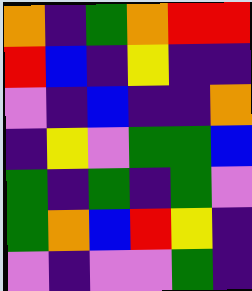[["orange", "indigo", "green", "orange", "red", "red"], ["red", "blue", "indigo", "yellow", "indigo", "indigo"], ["violet", "indigo", "blue", "indigo", "indigo", "orange"], ["indigo", "yellow", "violet", "green", "green", "blue"], ["green", "indigo", "green", "indigo", "green", "violet"], ["green", "orange", "blue", "red", "yellow", "indigo"], ["violet", "indigo", "violet", "violet", "green", "indigo"]]